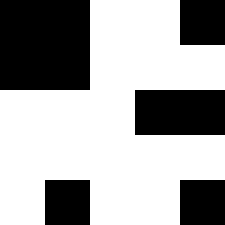[["black", "black", "white", "white", "black"], ["black", "black", "white", "white", "white"], ["white", "white", "white", "black", "black"], ["white", "white", "white", "white", "white"], ["white", "black", "white", "white", "black"]]